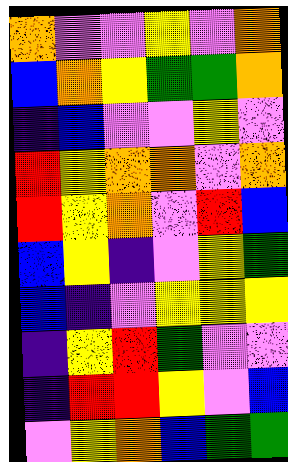[["orange", "violet", "violet", "yellow", "violet", "orange"], ["blue", "orange", "yellow", "green", "green", "orange"], ["indigo", "blue", "violet", "violet", "yellow", "violet"], ["red", "yellow", "orange", "orange", "violet", "orange"], ["red", "yellow", "orange", "violet", "red", "blue"], ["blue", "yellow", "indigo", "violet", "yellow", "green"], ["blue", "indigo", "violet", "yellow", "yellow", "yellow"], ["indigo", "yellow", "red", "green", "violet", "violet"], ["indigo", "red", "red", "yellow", "violet", "blue"], ["violet", "yellow", "orange", "blue", "green", "green"]]